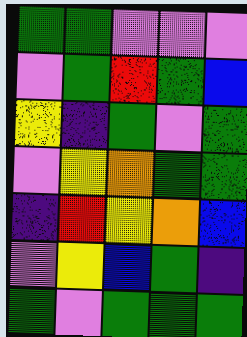[["green", "green", "violet", "violet", "violet"], ["violet", "green", "red", "green", "blue"], ["yellow", "indigo", "green", "violet", "green"], ["violet", "yellow", "orange", "green", "green"], ["indigo", "red", "yellow", "orange", "blue"], ["violet", "yellow", "blue", "green", "indigo"], ["green", "violet", "green", "green", "green"]]